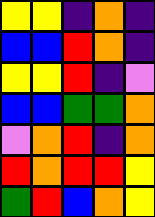[["yellow", "yellow", "indigo", "orange", "indigo"], ["blue", "blue", "red", "orange", "indigo"], ["yellow", "yellow", "red", "indigo", "violet"], ["blue", "blue", "green", "green", "orange"], ["violet", "orange", "red", "indigo", "orange"], ["red", "orange", "red", "red", "yellow"], ["green", "red", "blue", "orange", "yellow"]]